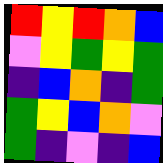[["red", "yellow", "red", "orange", "blue"], ["violet", "yellow", "green", "yellow", "green"], ["indigo", "blue", "orange", "indigo", "green"], ["green", "yellow", "blue", "orange", "violet"], ["green", "indigo", "violet", "indigo", "blue"]]